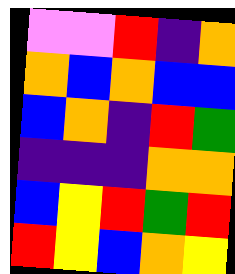[["violet", "violet", "red", "indigo", "orange"], ["orange", "blue", "orange", "blue", "blue"], ["blue", "orange", "indigo", "red", "green"], ["indigo", "indigo", "indigo", "orange", "orange"], ["blue", "yellow", "red", "green", "red"], ["red", "yellow", "blue", "orange", "yellow"]]